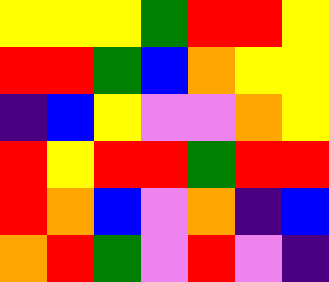[["yellow", "yellow", "yellow", "green", "red", "red", "yellow"], ["red", "red", "green", "blue", "orange", "yellow", "yellow"], ["indigo", "blue", "yellow", "violet", "violet", "orange", "yellow"], ["red", "yellow", "red", "red", "green", "red", "red"], ["red", "orange", "blue", "violet", "orange", "indigo", "blue"], ["orange", "red", "green", "violet", "red", "violet", "indigo"]]